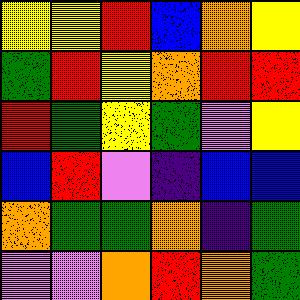[["yellow", "yellow", "red", "blue", "orange", "yellow"], ["green", "red", "yellow", "orange", "red", "red"], ["red", "green", "yellow", "green", "violet", "yellow"], ["blue", "red", "violet", "indigo", "blue", "blue"], ["orange", "green", "green", "orange", "indigo", "green"], ["violet", "violet", "orange", "red", "orange", "green"]]